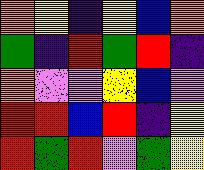[["orange", "yellow", "indigo", "yellow", "blue", "orange"], ["green", "indigo", "red", "green", "red", "indigo"], ["orange", "violet", "violet", "yellow", "blue", "violet"], ["red", "red", "blue", "red", "indigo", "yellow"], ["red", "green", "red", "violet", "green", "yellow"]]